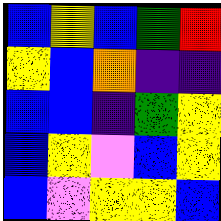[["blue", "yellow", "blue", "green", "red"], ["yellow", "blue", "orange", "indigo", "indigo"], ["blue", "blue", "indigo", "green", "yellow"], ["blue", "yellow", "violet", "blue", "yellow"], ["blue", "violet", "yellow", "yellow", "blue"]]